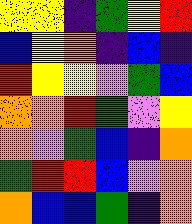[["yellow", "yellow", "indigo", "green", "yellow", "red"], ["blue", "yellow", "orange", "indigo", "blue", "indigo"], ["red", "yellow", "yellow", "violet", "green", "blue"], ["orange", "orange", "red", "green", "violet", "yellow"], ["orange", "violet", "green", "blue", "indigo", "orange"], ["green", "red", "red", "blue", "violet", "orange"], ["orange", "blue", "blue", "green", "indigo", "orange"]]